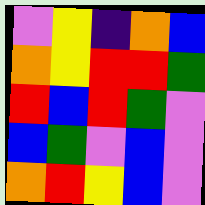[["violet", "yellow", "indigo", "orange", "blue"], ["orange", "yellow", "red", "red", "green"], ["red", "blue", "red", "green", "violet"], ["blue", "green", "violet", "blue", "violet"], ["orange", "red", "yellow", "blue", "violet"]]